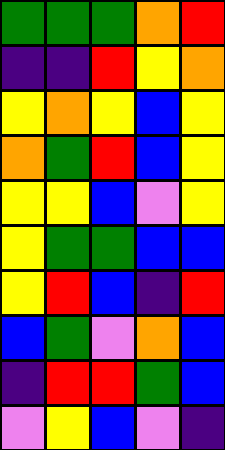[["green", "green", "green", "orange", "red"], ["indigo", "indigo", "red", "yellow", "orange"], ["yellow", "orange", "yellow", "blue", "yellow"], ["orange", "green", "red", "blue", "yellow"], ["yellow", "yellow", "blue", "violet", "yellow"], ["yellow", "green", "green", "blue", "blue"], ["yellow", "red", "blue", "indigo", "red"], ["blue", "green", "violet", "orange", "blue"], ["indigo", "red", "red", "green", "blue"], ["violet", "yellow", "blue", "violet", "indigo"]]